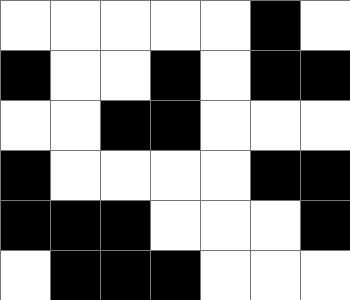[["white", "white", "white", "white", "white", "black", "white"], ["black", "white", "white", "black", "white", "black", "black"], ["white", "white", "black", "black", "white", "white", "white"], ["black", "white", "white", "white", "white", "black", "black"], ["black", "black", "black", "white", "white", "white", "black"], ["white", "black", "black", "black", "white", "white", "white"]]